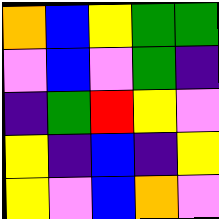[["orange", "blue", "yellow", "green", "green"], ["violet", "blue", "violet", "green", "indigo"], ["indigo", "green", "red", "yellow", "violet"], ["yellow", "indigo", "blue", "indigo", "yellow"], ["yellow", "violet", "blue", "orange", "violet"]]